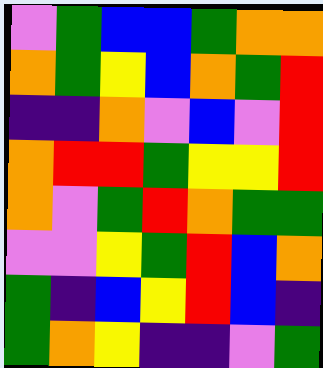[["violet", "green", "blue", "blue", "green", "orange", "orange"], ["orange", "green", "yellow", "blue", "orange", "green", "red"], ["indigo", "indigo", "orange", "violet", "blue", "violet", "red"], ["orange", "red", "red", "green", "yellow", "yellow", "red"], ["orange", "violet", "green", "red", "orange", "green", "green"], ["violet", "violet", "yellow", "green", "red", "blue", "orange"], ["green", "indigo", "blue", "yellow", "red", "blue", "indigo"], ["green", "orange", "yellow", "indigo", "indigo", "violet", "green"]]